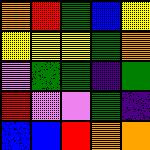[["orange", "red", "green", "blue", "yellow"], ["yellow", "yellow", "yellow", "green", "orange"], ["violet", "green", "green", "indigo", "green"], ["red", "violet", "violet", "green", "indigo"], ["blue", "blue", "red", "orange", "orange"]]